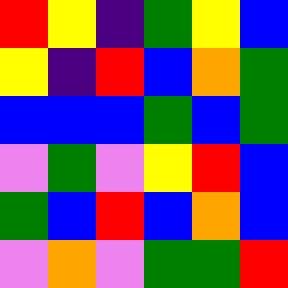[["red", "yellow", "indigo", "green", "yellow", "blue"], ["yellow", "indigo", "red", "blue", "orange", "green"], ["blue", "blue", "blue", "green", "blue", "green"], ["violet", "green", "violet", "yellow", "red", "blue"], ["green", "blue", "red", "blue", "orange", "blue"], ["violet", "orange", "violet", "green", "green", "red"]]